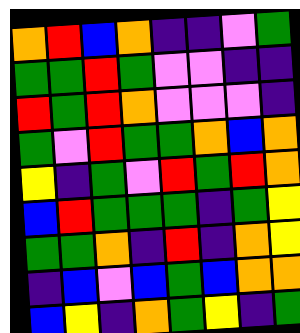[["orange", "red", "blue", "orange", "indigo", "indigo", "violet", "green"], ["green", "green", "red", "green", "violet", "violet", "indigo", "indigo"], ["red", "green", "red", "orange", "violet", "violet", "violet", "indigo"], ["green", "violet", "red", "green", "green", "orange", "blue", "orange"], ["yellow", "indigo", "green", "violet", "red", "green", "red", "orange"], ["blue", "red", "green", "green", "green", "indigo", "green", "yellow"], ["green", "green", "orange", "indigo", "red", "indigo", "orange", "yellow"], ["indigo", "blue", "violet", "blue", "green", "blue", "orange", "orange"], ["blue", "yellow", "indigo", "orange", "green", "yellow", "indigo", "green"]]